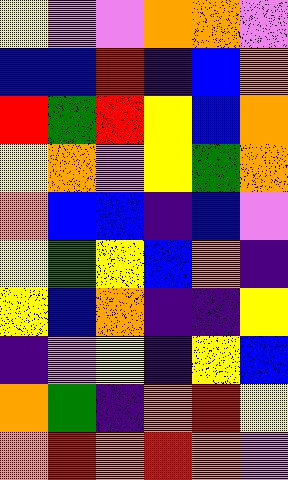[["yellow", "violet", "violet", "orange", "orange", "violet"], ["blue", "blue", "red", "indigo", "blue", "orange"], ["red", "green", "red", "yellow", "blue", "orange"], ["yellow", "orange", "violet", "yellow", "green", "orange"], ["orange", "blue", "blue", "indigo", "blue", "violet"], ["yellow", "green", "yellow", "blue", "orange", "indigo"], ["yellow", "blue", "orange", "indigo", "indigo", "yellow"], ["indigo", "violet", "yellow", "indigo", "yellow", "blue"], ["orange", "green", "indigo", "orange", "red", "yellow"], ["orange", "red", "orange", "red", "orange", "violet"]]